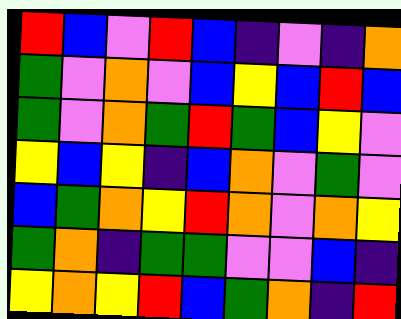[["red", "blue", "violet", "red", "blue", "indigo", "violet", "indigo", "orange"], ["green", "violet", "orange", "violet", "blue", "yellow", "blue", "red", "blue"], ["green", "violet", "orange", "green", "red", "green", "blue", "yellow", "violet"], ["yellow", "blue", "yellow", "indigo", "blue", "orange", "violet", "green", "violet"], ["blue", "green", "orange", "yellow", "red", "orange", "violet", "orange", "yellow"], ["green", "orange", "indigo", "green", "green", "violet", "violet", "blue", "indigo"], ["yellow", "orange", "yellow", "red", "blue", "green", "orange", "indigo", "red"]]